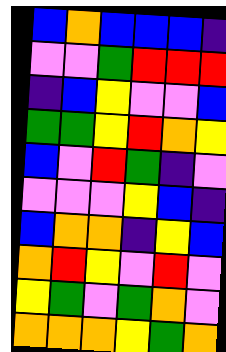[["blue", "orange", "blue", "blue", "blue", "indigo"], ["violet", "violet", "green", "red", "red", "red"], ["indigo", "blue", "yellow", "violet", "violet", "blue"], ["green", "green", "yellow", "red", "orange", "yellow"], ["blue", "violet", "red", "green", "indigo", "violet"], ["violet", "violet", "violet", "yellow", "blue", "indigo"], ["blue", "orange", "orange", "indigo", "yellow", "blue"], ["orange", "red", "yellow", "violet", "red", "violet"], ["yellow", "green", "violet", "green", "orange", "violet"], ["orange", "orange", "orange", "yellow", "green", "orange"]]